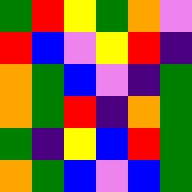[["green", "red", "yellow", "green", "orange", "violet"], ["red", "blue", "violet", "yellow", "red", "indigo"], ["orange", "green", "blue", "violet", "indigo", "green"], ["orange", "green", "red", "indigo", "orange", "green"], ["green", "indigo", "yellow", "blue", "red", "green"], ["orange", "green", "blue", "violet", "blue", "green"]]